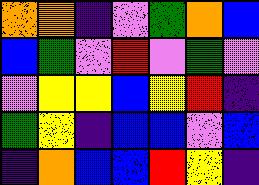[["orange", "orange", "indigo", "violet", "green", "orange", "blue"], ["blue", "green", "violet", "red", "violet", "green", "violet"], ["violet", "yellow", "yellow", "blue", "yellow", "red", "indigo"], ["green", "yellow", "indigo", "blue", "blue", "violet", "blue"], ["indigo", "orange", "blue", "blue", "red", "yellow", "indigo"]]